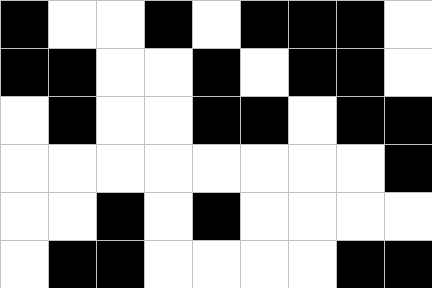[["black", "white", "white", "black", "white", "black", "black", "black", "white"], ["black", "black", "white", "white", "black", "white", "black", "black", "white"], ["white", "black", "white", "white", "black", "black", "white", "black", "black"], ["white", "white", "white", "white", "white", "white", "white", "white", "black"], ["white", "white", "black", "white", "black", "white", "white", "white", "white"], ["white", "black", "black", "white", "white", "white", "white", "black", "black"]]